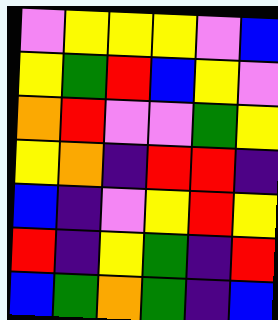[["violet", "yellow", "yellow", "yellow", "violet", "blue"], ["yellow", "green", "red", "blue", "yellow", "violet"], ["orange", "red", "violet", "violet", "green", "yellow"], ["yellow", "orange", "indigo", "red", "red", "indigo"], ["blue", "indigo", "violet", "yellow", "red", "yellow"], ["red", "indigo", "yellow", "green", "indigo", "red"], ["blue", "green", "orange", "green", "indigo", "blue"]]